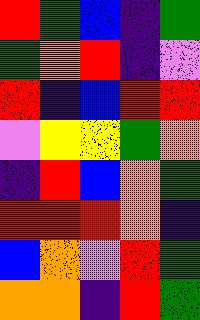[["red", "green", "blue", "indigo", "green"], ["green", "orange", "red", "indigo", "violet"], ["red", "indigo", "blue", "red", "red"], ["violet", "yellow", "yellow", "green", "orange"], ["indigo", "red", "blue", "orange", "green"], ["red", "red", "red", "orange", "indigo"], ["blue", "orange", "violet", "red", "green"], ["orange", "orange", "indigo", "red", "green"]]